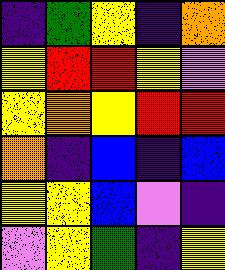[["indigo", "green", "yellow", "indigo", "orange"], ["yellow", "red", "red", "yellow", "violet"], ["yellow", "orange", "yellow", "red", "red"], ["orange", "indigo", "blue", "indigo", "blue"], ["yellow", "yellow", "blue", "violet", "indigo"], ["violet", "yellow", "green", "indigo", "yellow"]]